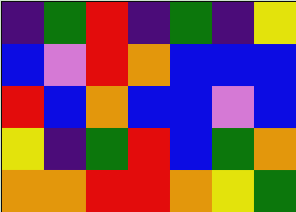[["indigo", "green", "red", "indigo", "green", "indigo", "yellow"], ["blue", "violet", "red", "orange", "blue", "blue", "blue"], ["red", "blue", "orange", "blue", "blue", "violet", "blue"], ["yellow", "indigo", "green", "red", "blue", "green", "orange"], ["orange", "orange", "red", "red", "orange", "yellow", "green"]]